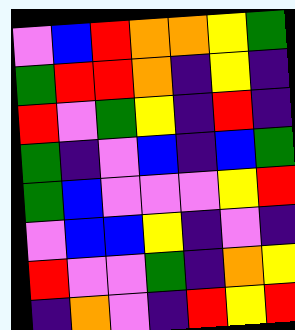[["violet", "blue", "red", "orange", "orange", "yellow", "green"], ["green", "red", "red", "orange", "indigo", "yellow", "indigo"], ["red", "violet", "green", "yellow", "indigo", "red", "indigo"], ["green", "indigo", "violet", "blue", "indigo", "blue", "green"], ["green", "blue", "violet", "violet", "violet", "yellow", "red"], ["violet", "blue", "blue", "yellow", "indigo", "violet", "indigo"], ["red", "violet", "violet", "green", "indigo", "orange", "yellow"], ["indigo", "orange", "violet", "indigo", "red", "yellow", "red"]]